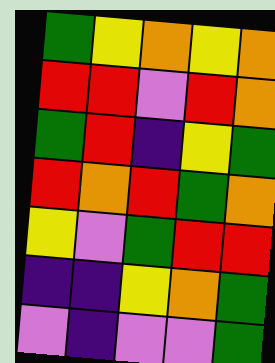[["green", "yellow", "orange", "yellow", "orange"], ["red", "red", "violet", "red", "orange"], ["green", "red", "indigo", "yellow", "green"], ["red", "orange", "red", "green", "orange"], ["yellow", "violet", "green", "red", "red"], ["indigo", "indigo", "yellow", "orange", "green"], ["violet", "indigo", "violet", "violet", "green"]]